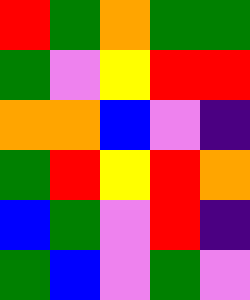[["red", "green", "orange", "green", "green"], ["green", "violet", "yellow", "red", "red"], ["orange", "orange", "blue", "violet", "indigo"], ["green", "red", "yellow", "red", "orange"], ["blue", "green", "violet", "red", "indigo"], ["green", "blue", "violet", "green", "violet"]]